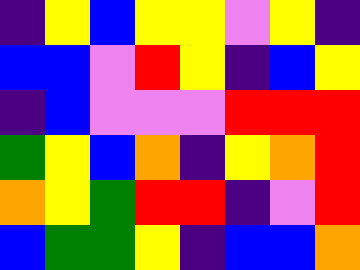[["indigo", "yellow", "blue", "yellow", "yellow", "violet", "yellow", "indigo"], ["blue", "blue", "violet", "red", "yellow", "indigo", "blue", "yellow"], ["indigo", "blue", "violet", "violet", "violet", "red", "red", "red"], ["green", "yellow", "blue", "orange", "indigo", "yellow", "orange", "red"], ["orange", "yellow", "green", "red", "red", "indigo", "violet", "red"], ["blue", "green", "green", "yellow", "indigo", "blue", "blue", "orange"]]